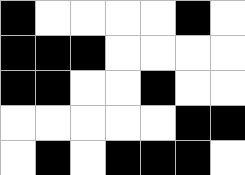[["black", "white", "white", "white", "white", "black", "white"], ["black", "black", "black", "white", "white", "white", "white"], ["black", "black", "white", "white", "black", "white", "white"], ["white", "white", "white", "white", "white", "black", "black"], ["white", "black", "white", "black", "black", "black", "white"]]